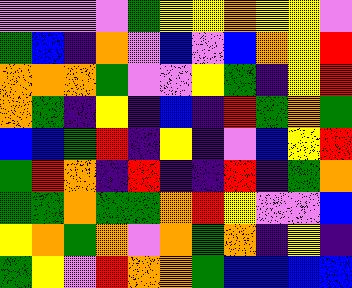[["violet", "violet", "violet", "violet", "green", "yellow", "yellow", "orange", "yellow", "yellow", "violet"], ["green", "blue", "indigo", "orange", "violet", "blue", "violet", "blue", "orange", "yellow", "red"], ["orange", "orange", "orange", "green", "violet", "violet", "yellow", "green", "indigo", "yellow", "red"], ["orange", "green", "indigo", "yellow", "indigo", "blue", "indigo", "red", "green", "orange", "green"], ["blue", "blue", "green", "red", "indigo", "yellow", "indigo", "violet", "blue", "yellow", "red"], ["green", "red", "orange", "indigo", "red", "indigo", "indigo", "red", "indigo", "green", "orange"], ["green", "green", "orange", "green", "green", "orange", "red", "yellow", "violet", "violet", "blue"], ["yellow", "orange", "green", "orange", "violet", "orange", "green", "orange", "indigo", "yellow", "indigo"], ["green", "yellow", "violet", "red", "orange", "orange", "green", "blue", "blue", "blue", "blue"]]